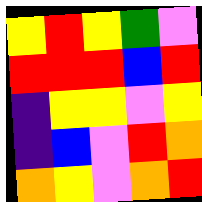[["yellow", "red", "yellow", "green", "violet"], ["red", "red", "red", "blue", "red"], ["indigo", "yellow", "yellow", "violet", "yellow"], ["indigo", "blue", "violet", "red", "orange"], ["orange", "yellow", "violet", "orange", "red"]]